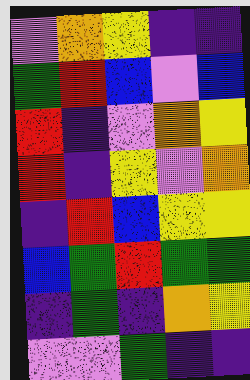[["violet", "orange", "yellow", "indigo", "indigo"], ["green", "red", "blue", "violet", "blue"], ["red", "indigo", "violet", "orange", "yellow"], ["red", "indigo", "yellow", "violet", "orange"], ["indigo", "red", "blue", "yellow", "yellow"], ["blue", "green", "red", "green", "green"], ["indigo", "green", "indigo", "orange", "yellow"], ["violet", "violet", "green", "indigo", "indigo"]]